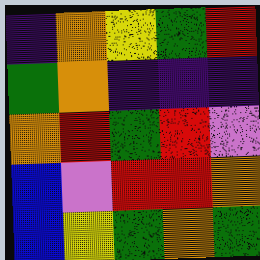[["indigo", "orange", "yellow", "green", "red"], ["green", "orange", "indigo", "indigo", "indigo"], ["orange", "red", "green", "red", "violet"], ["blue", "violet", "red", "red", "orange"], ["blue", "yellow", "green", "orange", "green"]]